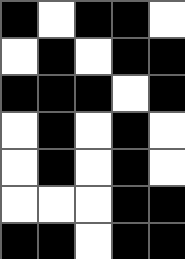[["black", "white", "black", "black", "white"], ["white", "black", "white", "black", "black"], ["black", "black", "black", "white", "black"], ["white", "black", "white", "black", "white"], ["white", "black", "white", "black", "white"], ["white", "white", "white", "black", "black"], ["black", "black", "white", "black", "black"]]